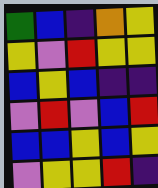[["green", "blue", "indigo", "orange", "yellow"], ["yellow", "violet", "red", "yellow", "yellow"], ["blue", "yellow", "blue", "indigo", "indigo"], ["violet", "red", "violet", "blue", "red"], ["blue", "blue", "yellow", "blue", "yellow"], ["violet", "yellow", "yellow", "red", "indigo"]]